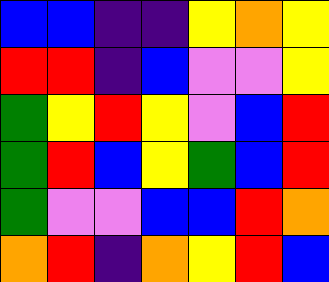[["blue", "blue", "indigo", "indigo", "yellow", "orange", "yellow"], ["red", "red", "indigo", "blue", "violet", "violet", "yellow"], ["green", "yellow", "red", "yellow", "violet", "blue", "red"], ["green", "red", "blue", "yellow", "green", "blue", "red"], ["green", "violet", "violet", "blue", "blue", "red", "orange"], ["orange", "red", "indigo", "orange", "yellow", "red", "blue"]]